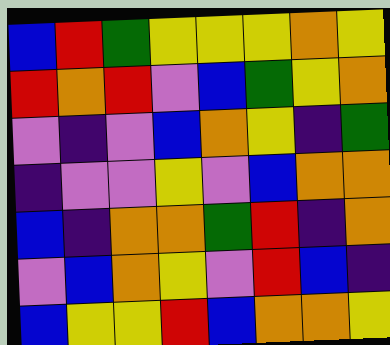[["blue", "red", "green", "yellow", "yellow", "yellow", "orange", "yellow"], ["red", "orange", "red", "violet", "blue", "green", "yellow", "orange"], ["violet", "indigo", "violet", "blue", "orange", "yellow", "indigo", "green"], ["indigo", "violet", "violet", "yellow", "violet", "blue", "orange", "orange"], ["blue", "indigo", "orange", "orange", "green", "red", "indigo", "orange"], ["violet", "blue", "orange", "yellow", "violet", "red", "blue", "indigo"], ["blue", "yellow", "yellow", "red", "blue", "orange", "orange", "yellow"]]